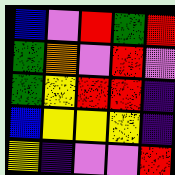[["blue", "violet", "red", "green", "red"], ["green", "orange", "violet", "red", "violet"], ["green", "yellow", "red", "red", "indigo"], ["blue", "yellow", "yellow", "yellow", "indigo"], ["yellow", "indigo", "violet", "violet", "red"]]